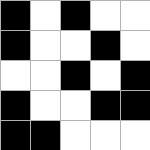[["black", "white", "black", "white", "white"], ["black", "white", "white", "black", "white"], ["white", "white", "black", "white", "black"], ["black", "white", "white", "black", "black"], ["black", "black", "white", "white", "white"]]